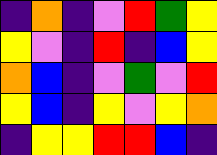[["indigo", "orange", "indigo", "violet", "red", "green", "yellow"], ["yellow", "violet", "indigo", "red", "indigo", "blue", "yellow"], ["orange", "blue", "indigo", "violet", "green", "violet", "red"], ["yellow", "blue", "indigo", "yellow", "violet", "yellow", "orange"], ["indigo", "yellow", "yellow", "red", "red", "blue", "indigo"]]